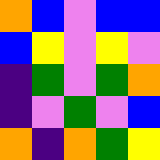[["orange", "blue", "violet", "blue", "blue"], ["blue", "yellow", "violet", "yellow", "violet"], ["indigo", "green", "violet", "green", "orange"], ["indigo", "violet", "green", "violet", "blue"], ["orange", "indigo", "orange", "green", "yellow"]]